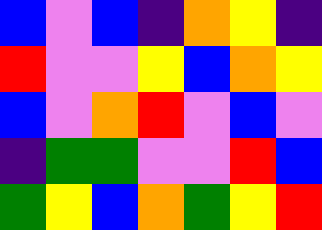[["blue", "violet", "blue", "indigo", "orange", "yellow", "indigo"], ["red", "violet", "violet", "yellow", "blue", "orange", "yellow"], ["blue", "violet", "orange", "red", "violet", "blue", "violet"], ["indigo", "green", "green", "violet", "violet", "red", "blue"], ["green", "yellow", "blue", "orange", "green", "yellow", "red"]]